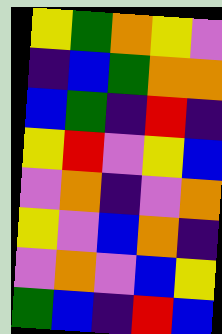[["yellow", "green", "orange", "yellow", "violet"], ["indigo", "blue", "green", "orange", "orange"], ["blue", "green", "indigo", "red", "indigo"], ["yellow", "red", "violet", "yellow", "blue"], ["violet", "orange", "indigo", "violet", "orange"], ["yellow", "violet", "blue", "orange", "indigo"], ["violet", "orange", "violet", "blue", "yellow"], ["green", "blue", "indigo", "red", "blue"]]